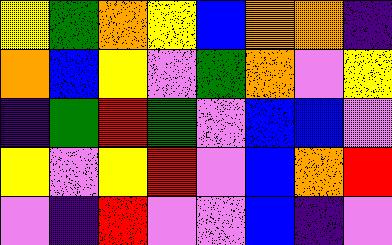[["yellow", "green", "orange", "yellow", "blue", "orange", "orange", "indigo"], ["orange", "blue", "yellow", "violet", "green", "orange", "violet", "yellow"], ["indigo", "green", "red", "green", "violet", "blue", "blue", "violet"], ["yellow", "violet", "yellow", "red", "violet", "blue", "orange", "red"], ["violet", "indigo", "red", "violet", "violet", "blue", "indigo", "violet"]]